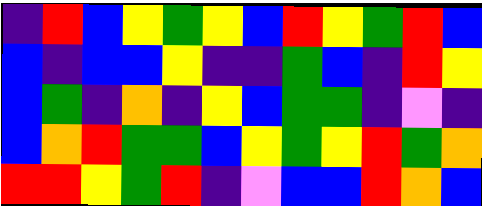[["indigo", "red", "blue", "yellow", "green", "yellow", "blue", "red", "yellow", "green", "red", "blue"], ["blue", "indigo", "blue", "blue", "yellow", "indigo", "indigo", "green", "blue", "indigo", "red", "yellow"], ["blue", "green", "indigo", "orange", "indigo", "yellow", "blue", "green", "green", "indigo", "violet", "indigo"], ["blue", "orange", "red", "green", "green", "blue", "yellow", "green", "yellow", "red", "green", "orange"], ["red", "red", "yellow", "green", "red", "indigo", "violet", "blue", "blue", "red", "orange", "blue"]]